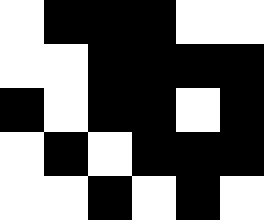[["white", "black", "black", "black", "white", "white"], ["white", "white", "black", "black", "black", "black"], ["black", "white", "black", "black", "white", "black"], ["white", "black", "white", "black", "black", "black"], ["white", "white", "black", "white", "black", "white"]]